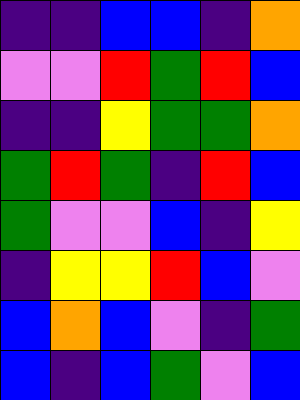[["indigo", "indigo", "blue", "blue", "indigo", "orange"], ["violet", "violet", "red", "green", "red", "blue"], ["indigo", "indigo", "yellow", "green", "green", "orange"], ["green", "red", "green", "indigo", "red", "blue"], ["green", "violet", "violet", "blue", "indigo", "yellow"], ["indigo", "yellow", "yellow", "red", "blue", "violet"], ["blue", "orange", "blue", "violet", "indigo", "green"], ["blue", "indigo", "blue", "green", "violet", "blue"]]